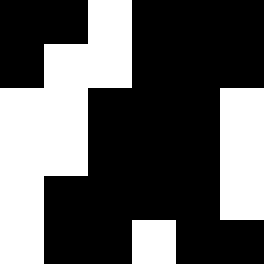[["black", "black", "white", "black", "black", "black"], ["black", "white", "white", "black", "black", "black"], ["white", "white", "black", "black", "black", "white"], ["white", "white", "black", "black", "black", "white"], ["white", "black", "black", "black", "black", "white"], ["white", "black", "black", "white", "black", "black"]]